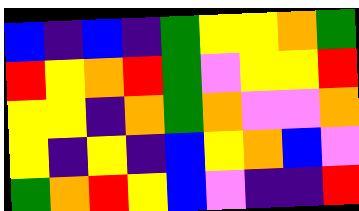[["blue", "indigo", "blue", "indigo", "green", "yellow", "yellow", "orange", "green"], ["red", "yellow", "orange", "red", "green", "violet", "yellow", "yellow", "red"], ["yellow", "yellow", "indigo", "orange", "green", "orange", "violet", "violet", "orange"], ["yellow", "indigo", "yellow", "indigo", "blue", "yellow", "orange", "blue", "violet"], ["green", "orange", "red", "yellow", "blue", "violet", "indigo", "indigo", "red"]]